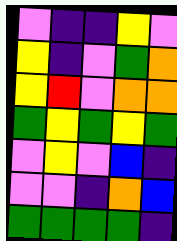[["violet", "indigo", "indigo", "yellow", "violet"], ["yellow", "indigo", "violet", "green", "orange"], ["yellow", "red", "violet", "orange", "orange"], ["green", "yellow", "green", "yellow", "green"], ["violet", "yellow", "violet", "blue", "indigo"], ["violet", "violet", "indigo", "orange", "blue"], ["green", "green", "green", "green", "indigo"]]